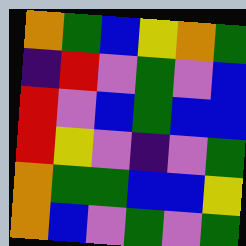[["orange", "green", "blue", "yellow", "orange", "green"], ["indigo", "red", "violet", "green", "violet", "blue"], ["red", "violet", "blue", "green", "blue", "blue"], ["red", "yellow", "violet", "indigo", "violet", "green"], ["orange", "green", "green", "blue", "blue", "yellow"], ["orange", "blue", "violet", "green", "violet", "green"]]